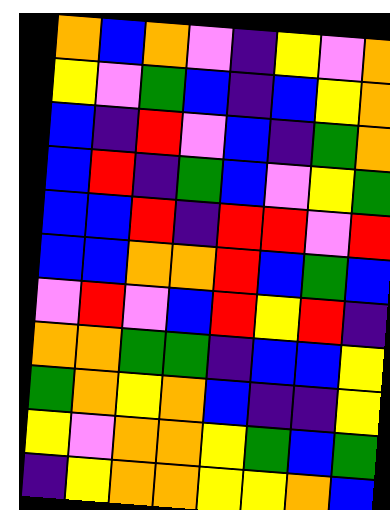[["orange", "blue", "orange", "violet", "indigo", "yellow", "violet", "orange"], ["yellow", "violet", "green", "blue", "indigo", "blue", "yellow", "orange"], ["blue", "indigo", "red", "violet", "blue", "indigo", "green", "orange"], ["blue", "red", "indigo", "green", "blue", "violet", "yellow", "green"], ["blue", "blue", "red", "indigo", "red", "red", "violet", "red"], ["blue", "blue", "orange", "orange", "red", "blue", "green", "blue"], ["violet", "red", "violet", "blue", "red", "yellow", "red", "indigo"], ["orange", "orange", "green", "green", "indigo", "blue", "blue", "yellow"], ["green", "orange", "yellow", "orange", "blue", "indigo", "indigo", "yellow"], ["yellow", "violet", "orange", "orange", "yellow", "green", "blue", "green"], ["indigo", "yellow", "orange", "orange", "yellow", "yellow", "orange", "blue"]]